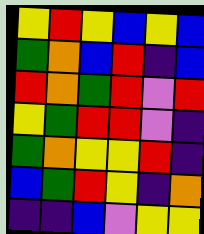[["yellow", "red", "yellow", "blue", "yellow", "blue"], ["green", "orange", "blue", "red", "indigo", "blue"], ["red", "orange", "green", "red", "violet", "red"], ["yellow", "green", "red", "red", "violet", "indigo"], ["green", "orange", "yellow", "yellow", "red", "indigo"], ["blue", "green", "red", "yellow", "indigo", "orange"], ["indigo", "indigo", "blue", "violet", "yellow", "yellow"]]